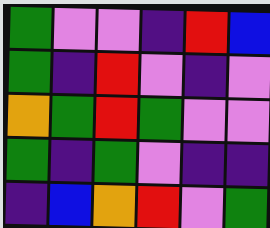[["green", "violet", "violet", "indigo", "red", "blue"], ["green", "indigo", "red", "violet", "indigo", "violet"], ["orange", "green", "red", "green", "violet", "violet"], ["green", "indigo", "green", "violet", "indigo", "indigo"], ["indigo", "blue", "orange", "red", "violet", "green"]]